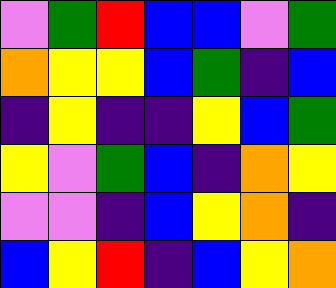[["violet", "green", "red", "blue", "blue", "violet", "green"], ["orange", "yellow", "yellow", "blue", "green", "indigo", "blue"], ["indigo", "yellow", "indigo", "indigo", "yellow", "blue", "green"], ["yellow", "violet", "green", "blue", "indigo", "orange", "yellow"], ["violet", "violet", "indigo", "blue", "yellow", "orange", "indigo"], ["blue", "yellow", "red", "indigo", "blue", "yellow", "orange"]]